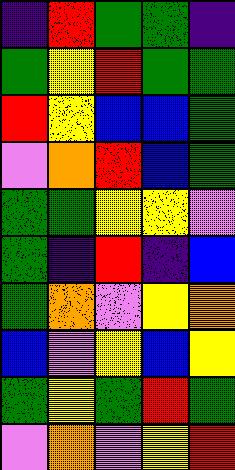[["indigo", "red", "green", "green", "indigo"], ["green", "yellow", "red", "green", "green"], ["red", "yellow", "blue", "blue", "green"], ["violet", "orange", "red", "blue", "green"], ["green", "green", "yellow", "yellow", "violet"], ["green", "indigo", "red", "indigo", "blue"], ["green", "orange", "violet", "yellow", "orange"], ["blue", "violet", "yellow", "blue", "yellow"], ["green", "yellow", "green", "red", "green"], ["violet", "orange", "violet", "yellow", "red"]]